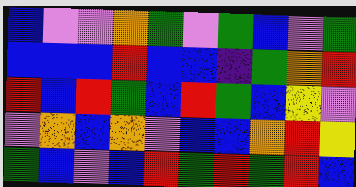[["blue", "violet", "violet", "orange", "green", "violet", "green", "blue", "violet", "green"], ["blue", "blue", "blue", "red", "blue", "blue", "indigo", "green", "orange", "red"], ["red", "blue", "red", "green", "blue", "red", "green", "blue", "yellow", "violet"], ["violet", "orange", "blue", "orange", "violet", "blue", "blue", "orange", "red", "yellow"], ["green", "blue", "violet", "blue", "red", "green", "red", "green", "red", "blue"]]